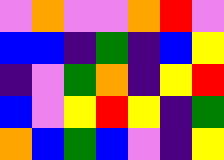[["violet", "orange", "violet", "violet", "orange", "red", "violet"], ["blue", "blue", "indigo", "green", "indigo", "blue", "yellow"], ["indigo", "violet", "green", "orange", "indigo", "yellow", "red"], ["blue", "violet", "yellow", "red", "yellow", "indigo", "green"], ["orange", "blue", "green", "blue", "violet", "indigo", "yellow"]]